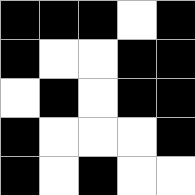[["black", "black", "black", "white", "black"], ["black", "white", "white", "black", "black"], ["white", "black", "white", "black", "black"], ["black", "white", "white", "white", "black"], ["black", "white", "black", "white", "white"]]